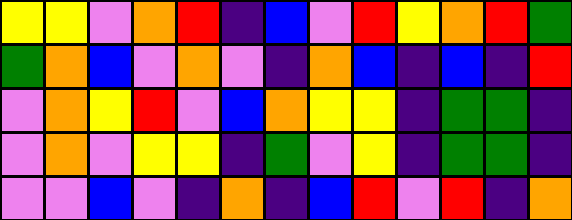[["yellow", "yellow", "violet", "orange", "red", "indigo", "blue", "violet", "red", "yellow", "orange", "red", "green"], ["green", "orange", "blue", "violet", "orange", "violet", "indigo", "orange", "blue", "indigo", "blue", "indigo", "red"], ["violet", "orange", "yellow", "red", "violet", "blue", "orange", "yellow", "yellow", "indigo", "green", "green", "indigo"], ["violet", "orange", "violet", "yellow", "yellow", "indigo", "green", "violet", "yellow", "indigo", "green", "green", "indigo"], ["violet", "violet", "blue", "violet", "indigo", "orange", "indigo", "blue", "red", "violet", "red", "indigo", "orange"]]